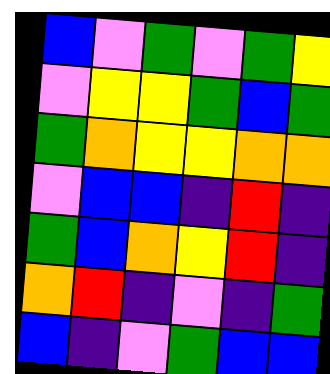[["blue", "violet", "green", "violet", "green", "yellow"], ["violet", "yellow", "yellow", "green", "blue", "green"], ["green", "orange", "yellow", "yellow", "orange", "orange"], ["violet", "blue", "blue", "indigo", "red", "indigo"], ["green", "blue", "orange", "yellow", "red", "indigo"], ["orange", "red", "indigo", "violet", "indigo", "green"], ["blue", "indigo", "violet", "green", "blue", "blue"]]